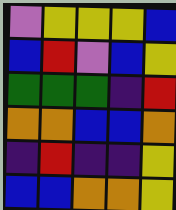[["violet", "yellow", "yellow", "yellow", "blue"], ["blue", "red", "violet", "blue", "yellow"], ["green", "green", "green", "indigo", "red"], ["orange", "orange", "blue", "blue", "orange"], ["indigo", "red", "indigo", "indigo", "yellow"], ["blue", "blue", "orange", "orange", "yellow"]]